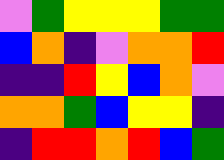[["violet", "green", "yellow", "yellow", "yellow", "green", "green"], ["blue", "orange", "indigo", "violet", "orange", "orange", "red"], ["indigo", "indigo", "red", "yellow", "blue", "orange", "violet"], ["orange", "orange", "green", "blue", "yellow", "yellow", "indigo"], ["indigo", "red", "red", "orange", "red", "blue", "green"]]